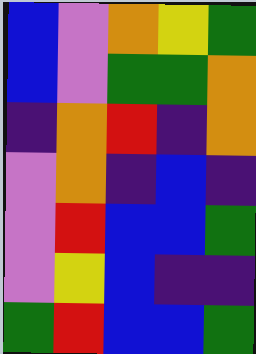[["blue", "violet", "orange", "yellow", "green"], ["blue", "violet", "green", "green", "orange"], ["indigo", "orange", "red", "indigo", "orange"], ["violet", "orange", "indigo", "blue", "indigo"], ["violet", "red", "blue", "blue", "green"], ["violet", "yellow", "blue", "indigo", "indigo"], ["green", "red", "blue", "blue", "green"]]